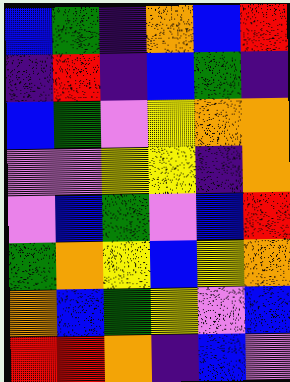[["blue", "green", "indigo", "orange", "blue", "red"], ["indigo", "red", "indigo", "blue", "green", "indigo"], ["blue", "green", "violet", "yellow", "orange", "orange"], ["violet", "violet", "yellow", "yellow", "indigo", "orange"], ["violet", "blue", "green", "violet", "blue", "red"], ["green", "orange", "yellow", "blue", "yellow", "orange"], ["orange", "blue", "green", "yellow", "violet", "blue"], ["red", "red", "orange", "indigo", "blue", "violet"]]